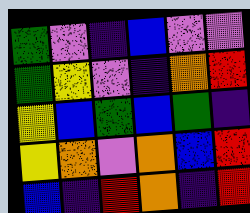[["green", "violet", "indigo", "blue", "violet", "violet"], ["green", "yellow", "violet", "indigo", "orange", "red"], ["yellow", "blue", "green", "blue", "green", "indigo"], ["yellow", "orange", "violet", "orange", "blue", "red"], ["blue", "indigo", "red", "orange", "indigo", "red"]]